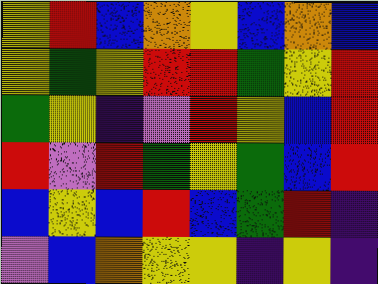[["yellow", "red", "blue", "orange", "yellow", "blue", "orange", "blue"], ["yellow", "green", "yellow", "red", "red", "green", "yellow", "red"], ["green", "yellow", "indigo", "violet", "red", "yellow", "blue", "red"], ["red", "violet", "red", "green", "yellow", "green", "blue", "red"], ["blue", "yellow", "blue", "red", "blue", "green", "red", "indigo"], ["violet", "blue", "orange", "yellow", "yellow", "indigo", "yellow", "indigo"]]